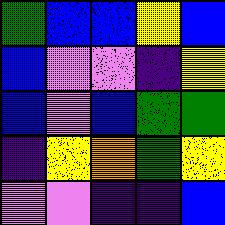[["green", "blue", "blue", "yellow", "blue"], ["blue", "violet", "violet", "indigo", "yellow"], ["blue", "violet", "blue", "green", "green"], ["indigo", "yellow", "orange", "green", "yellow"], ["violet", "violet", "indigo", "indigo", "blue"]]